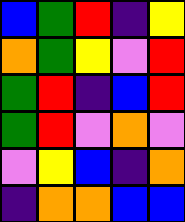[["blue", "green", "red", "indigo", "yellow"], ["orange", "green", "yellow", "violet", "red"], ["green", "red", "indigo", "blue", "red"], ["green", "red", "violet", "orange", "violet"], ["violet", "yellow", "blue", "indigo", "orange"], ["indigo", "orange", "orange", "blue", "blue"]]